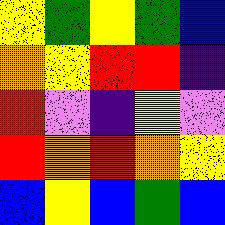[["yellow", "green", "yellow", "green", "blue"], ["orange", "yellow", "red", "red", "indigo"], ["red", "violet", "indigo", "yellow", "violet"], ["red", "orange", "red", "orange", "yellow"], ["blue", "yellow", "blue", "green", "blue"]]